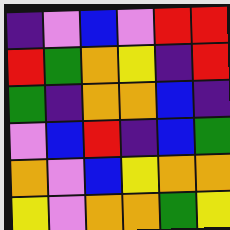[["indigo", "violet", "blue", "violet", "red", "red"], ["red", "green", "orange", "yellow", "indigo", "red"], ["green", "indigo", "orange", "orange", "blue", "indigo"], ["violet", "blue", "red", "indigo", "blue", "green"], ["orange", "violet", "blue", "yellow", "orange", "orange"], ["yellow", "violet", "orange", "orange", "green", "yellow"]]